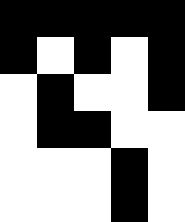[["black", "black", "black", "black", "black"], ["black", "white", "black", "white", "black"], ["white", "black", "white", "white", "black"], ["white", "black", "black", "white", "white"], ["white", "white", "white", "black", "white"], ["white", "white", "white", "black", "white"]]